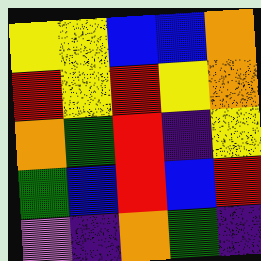[["yellow", "yellow", "blue", "blue", "orange"], ["red", "yellow", "red", "yellow", "orange"], ["orange", "green", "red", "indigo", "yellow"], ["green", "blue", "red", "blue", "red"], ["violet", "indigo", "orange", "green", "indigo"]]